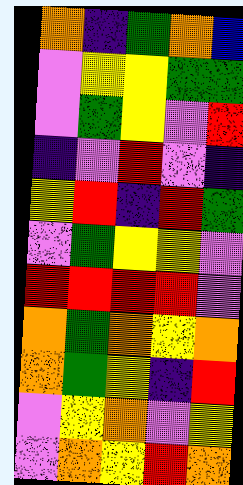[["orange", "indigo", "green", "orange", "blue"], ["violet", "yellow", "yellow", "green", "green"], ["violet", "green", "yellow", "violet", "red"], ["indigo", "violet", "red", "violet", "indigo"], ["yellow", "red", "indigo", "red", "green"], ["violet", "green", "yellow", "yellow", "violet"], ["red", "red", "red", "red", "violet"], ["orange", "green", "orange", "yellow", "orange"], ["orange", "green", "yellow", "indigo", "red"], ["violet", "yellow", "orange", "violet", "yellow"], ["violet", "orange", "yellow", "red", "orange"]]